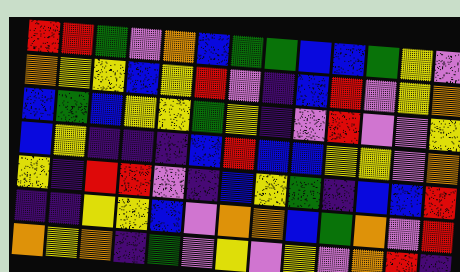[["red", "red", "green", "violet", "orange", "blue", "green", "green", "blue", "blue", "green", "yellow", "violet"], ["orange", "yellow", "yellow", "blue", "yellow", "red", "violet", "indigo", "blue", "red", "violet", "yellow", "orange"], ["blue", "green", "blue", "yellow", "yellow", "green", "yellow", "indigo", "violet", "red", "violet", "violet", "yellow"], ["blue", "yellow", "indigo", "indigo", "indigo", "blue", "red", "blue", "blue", "yellow", "yellow", "violet", "orange"], ["yellow", "indigo", "red", "red", "violet", "indigo", "blue", "yellow", "green", "indigo", "blue", "blue", "red"], ["indigo", "indigo", "yellow", "yellow", "blue", "violet", "orange", "orange", "blue", "green", "orange", "violet", "red"], ["orange", "yellow", "orange", "indigo", "green", "violet", "yellow", "violet", "yellow", "violet", "orange", "red", "indigo"]]